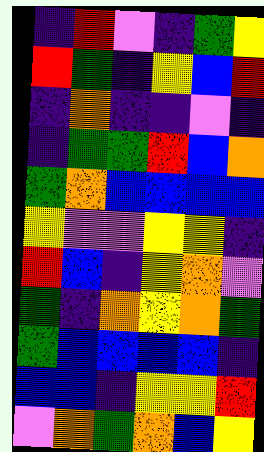[["indigo", "red", "violet", "indigo", "green", "yellow"], ["red", "green", "indigo", "yellow", "blue", "red"], ["indigo", "orange", "indigo", "indigo", "violet", "indigo"], ["indigo", "green", "green", "red", "blue", "orange"], ["green", "orange", "blue", "blue", "blue", "blue"], ["yellow", "violet", "violet", "yellow", "yellow", "indigo"], ["red", "blue", "indigo", "yellow", "orange", "violet"], ["green", "indigo", "orange", "yellow", "orange", "green"], ["green", "blue", "blue", "blue", "blue", "indigo"], ["blue", "blue", "indigo", "yellow", "yellow", "red"], ["violet", "orange", "green", "orange", "blue", "yellow"]]